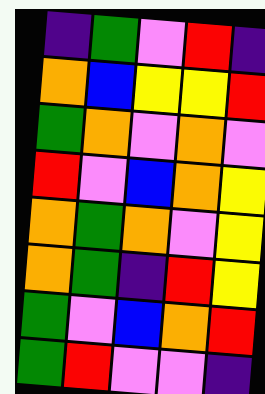[["indigo", "green", "violet", "red", "indigo"], ["orange", "blue", "yellow", "yellow", "red"], ["green", "orange", "violet", "orange", "violet"], ["red", "violet", "blue", "orange", "yellow"], ["orange", "green", "orange", "violet", "yellow"], ["orange", "green", "indigo", "red", "yellow"], ["green", "violet", "blue", "orange", "red"], ["green", "red", "violet", "violet", "indigo"]]